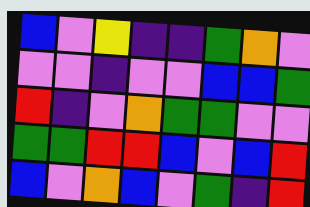[["blue", "violet", "yellow", "indigo", "indigo", "green", "orange", "violet"], ["violet", "violet", "indigo", "violet", "violet", "blue", "blue", "green"], ["red", "indigo", "violet", "orange", "green", "green", "violet", "violet"], ["green", "green", "red", "red", "blue", "violet", "blue", "red"], ["blue", "violet", "orange", "blue", "violet", "green", "indigo", "red"]]